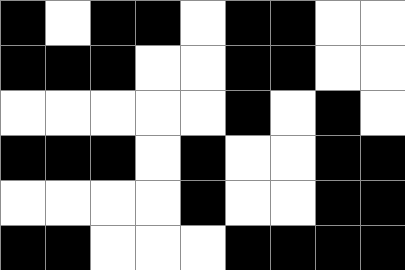[["black", "white", "black", "black", "white", "black", "black", "white", "white"], ["black", "black", "black", "white", "white", "black", "black", "white", "white"], ["white", "white", "white", "white", "white", "black", "white", "black", "white"], ["black", "black", "black", "white", "black", "white", "white", "black", "black"], ["white", "white", "white", "white", "black", "white", "white", "black", "black"], ["black", "black", "white", "white", "white", "black", "black", "black", "black"]]